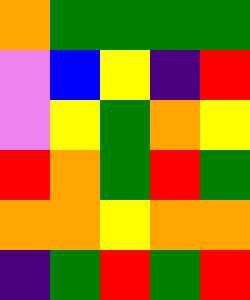[["orange", "green", "green", "green", "green"], ["violet", "blue", "yellow", "indigo", "red"], ["violet", "yellow", "green", "orange", "yellow"], ["red", "orange", "green", "red", "green"], ["orange", "orange", "yellow", "orange", "orange"], ["indigo", "green", "red", "green", "red"]]